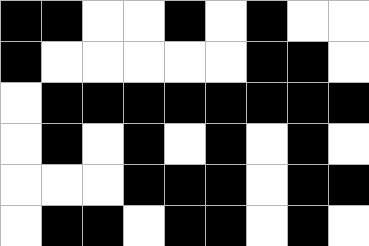[["black", "black", "white", "white", "black", "white", "black", "white", "white"], ["black", "white", "white", "white", "white", "white", "black", "black", "white"], ["white", "black", "black", "black", "black", "black", "black", "black", "black"], ["white", "black", "white", "black", "white", "black", "white", "black", "white"], ["white", "white", "white", "black", "black", "black", "white", "black", "black"], ["white", "black", "black", "white", "black", "black", "white", "black", "white"]]